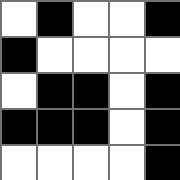[["white", "black", "white", "white", "black"], ["black", "white", "white", "white", "white"], ["white", "black", "black", "white", "black"], ["black", "black", "black", "white", "black"], ["white", "white", "white", "white", "black"]]